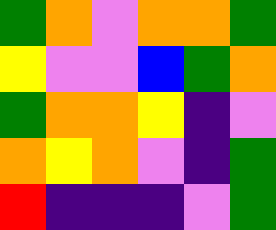[["green", "orange", "violet", "orange", "orange", "green"], ["yellow", "violet", "violet", "blue", "green", "orange"], ["green", "orange", "orange", "yellow", "indigo", "violet"], ["orange", "yellow", "orange", "violet", "indigo", "green"], ["red", "indigo", "indigo", "indigo", "violet", "green"]]